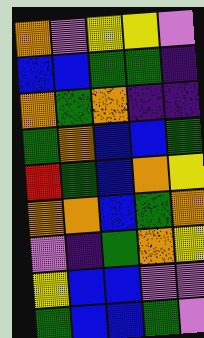[["orange", "violet", "yellow", "yellow", "violet"], ["blue", "blue", "green", "green", "indigo"], ["orange", "green", "orange", "indigo", "indigo"], ["green", "orange", "blue", "blue", "green"], ["red", "green", "blue", "orange", "yellow"], ["orange", "orange", "blue", "green", "orange"], ["violet", "indigo", "green", "orange", "yellow"], ["yellow", "blue", "blue", "violet", "violet"], ["green", "blue", "blue", "green", "violet"]]